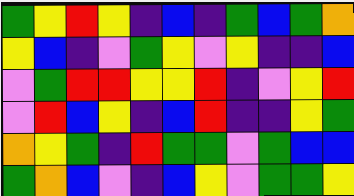[["green", "yellow", "red", "yellow", "indigo", "blue", "indigo", "green", "blue", "green", "orange"], ["yellow", "blue", "indigo", "violet", "green", "yellow", "violet", "yellow", "indigo", "indigo", "blue"], ["violet", "green", "red", "red", "yellow", "yellow", "red", "indigo", "violet", "yellow", "red"], ["violet", "red", "blue", "yellow", "indigo", "blue", "red", "indigo", "indigo", "yellow", "green"], ["orange", "yellow", "green", "indigo", "red", "green", "green", "violet", "green", "blue", "blue"], ["green", "orange", "blue", "violet", "indigo", "blue", "yellow", "violet", "green", "green", "yellow"]]